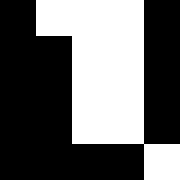[["black", "white", "white", "white", "black"], ["black", "black", "white", "white", "black"], ["black", "black", "white", "white", "black"], ["black", "black", "white", "white", "black"], ["black", "black", "black", "black", "white"]]